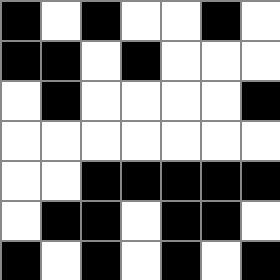[["black", "white", "black", "white", "white", "black", "white"], ["black", "black", "white", "black", "white", "white", "white"], ["white", "black", "white", "white", "white", "white", "black"], ["white", "white", "white", "white", "white", "white", "white"], ["white", "white", "black", "black", "black", "black", "black"], ["white", "black", "black", "white", "black", "black", "white"], ["black", "white", "black", "white", "black", "white", "black"]]